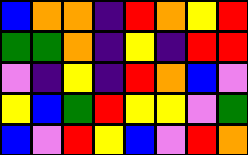[["blue", "orange", "orange", "indigo", "red", "orange", "yellow", "red"], ["green", "green", "orange", "indigo", "yellow", "indigo", "red", "red"], ["violet", "indigo", "yellow", "indigo", "red", "orange", "blue", "violet"], ["yellow", "blue", "green", "red", "yellow", "yellow", "violet", "green"], ["blue", "violet", "red", "yellow", "blue", "violet", "red", "orange"]]